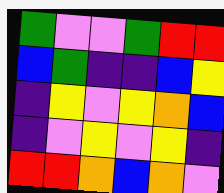[["green", "violet", "violet", "green", "red", "red"], ["blue", "green", "indigo", "indigo", "blue", "yellow"], ["indigo", "yellow", "violet", "yellow", "orange", "blue"], ["indigo", "violet", "yellow", "violet", "yellow", "indigo"], ["red", "red", "orange", "blue", "orange", "violet"]]